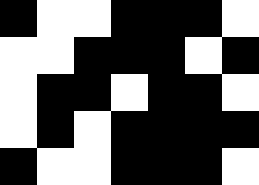[["black", "white", "white", "black", "black", "black", "white"], ["white", "white", "black", "black", "black", "white", "black"], ["white", "black", "black", "white", "black", "black", "white"], ["white", "black", "white", "black", "black", "black", "black"], ["black", "white", "white", "black", "black", "black", "white"]]